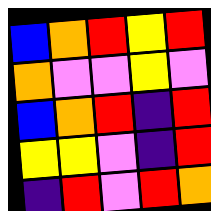[["blue", "orange", "red", "yellow", "red"], ["orange", "violet", "violet", "yellow", "violet"], ["blue", "orange", "red", "indigo", "red"], ["yellow", "yellow", "violet", "indigo", "red"], ["indigo", "red", "violet", "red", "orange"]]